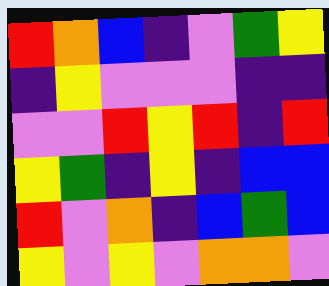[["red", "orange", "blue", "indigo", "violet", "green", "yellow"], ["indigo", "yellow", "violet", "violet", "violet", "indigo", "indigo"], ["violet", "violet", "red", "yellow", "red", "indigo", "red"], ["yellow", "green", "indigo", "yellow", "indigo", "blue", "blue"], ["red", "violet", "orange", "indigo", "blue", "green", "blue"], ["yellow", "violet", "yellow", "violet", "orange", "orange", "violet"]]